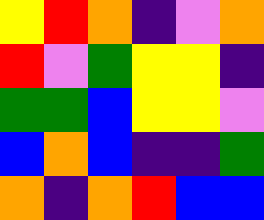[["yellow", "red", "orange", "indigo", "violet", "orange"], ["red", "violet", "green", "yellow", "yellow", "indigo"], ["green", "green", "blue", "yellow", "yellow", "violet"], ["blue", "orange", "blue", "indigo", "indigo", "green"], ["orange", "indigo", "orange", "red", "blue", "blue"]]